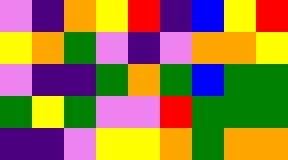[["violet", "indigo", "orange", "yellow", "red", "indigo", "blue", "yellow", "red"], ["yellow", "orange", "green", "violet", "indigo", "violet", "orange", "orange", "yellow"], ["violet", "indigo", "indigo", "green", "orange", "green", "blue", "green", "green"], ["green", "yellow", "green", "violet", "violet", "red", "green", "green", "green"], ["indigo", "indigo", "violet", "yellow", "yellow", "orange", "green", "orange", "orange"]]